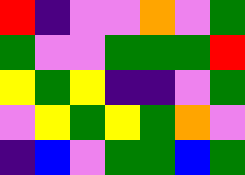[["red", "indigo", "violet", "violet", "orange", "violet", "green"], ["green", "violet", "violet", "green", "green", "green", "red"], ["yellow", "green", "yellow", "indigo", "indigo", "violet", "green"], ["violet", "yellow", "green", "yellow", "green", "orange", "violet"], ["indigo", "blue", "violet", "green", "green", "blue", "green"]]